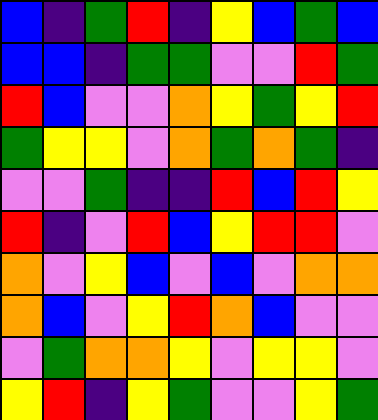[["blue", "indigo", "green", "red", "indigo", "yellow", "blue", "green", "blue"], ["blue", "blue", "indigo", "green", "green", "violet", "violet", "red", "green"], ["red", "blue", "violet", "violet", "orange", "yellow", "green", "yellow", "red"], ["green", "yellow", "yellow", "violet", "orange", "green", "orange", "green", "indigo"], ["violet", "violet", "green", "indigo", "indigo", "red", "blue", "red", "yellow"], ["red", "indigo", "violet", "red", "blue", "yellow", "red", "red", "violet"], ["orange", "violet", "yellow", "blue", "violet", "blue", "violet", "orange", "orange"], ["orange", "blue", "violet", "yellow", "red", "orange", "blue", "violet", "violet"], ["violet", "green", "orange", "orange", "yellow", "violet", "yellow", "yellow", "violet"], ["yellow", "red", "indigo", "yellow", "green", "violet", "violet", "yellow", "green"]]